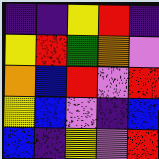[["indigo", "indigo", "yellow", "red", "indigo"], ["yellow", "red", "green", "orange", "violet"], ["orange", "blue", "red", "violet", "red"], ["yellow", "blue", "violet", "indigo", "blue"], ["blue", "indigo", "yellow", "violet", "red"]]